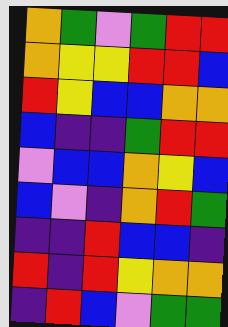[["orange", "green", "violet", "green", "red", "red"], ["orange", "yellow", "yellow", "red", "red", "blue"], ["red", "yellow", "blue", "blue", "orange", "orange"], ["blue", "indigo", "indigo", "green", "red", "red"], ["violet", "blue", "blue", "orange", "yellow", "blue"], ["blue", "violet", "indigo", "orange", "red", "green"], ["indigo", "indigo", "red", "blue", "blue", "indigo"], ["red", "indigo", "red", "yellow", "orange", "orange"], ["indigo", "red", "blue", "violet", "green", "green"]]